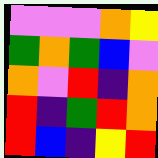[["violet", "violet", "violet", "orange", "yellow"], ["green", "orange", "green", "blue", "violet"], ["orange", "violet", "red", "indigo", "orange"], ["red", "indigo", "green", "red", "orange"], ["red", "blue", "indigo", "yellow", "red"]]